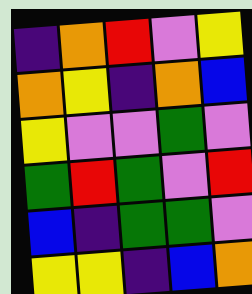[["indigo", "orange", "red", "violet", "yellow"], ["orange", "yellow", "indigo", "orange", "blue"], ["yellow", "violet", "violet", "green", "violet"], ["green", "red", "green", "violet", "red"], ["blue", "indigo", "green", "green", "violet"], ["yellow", "yellow", "indigo", "blue", "orange"]]